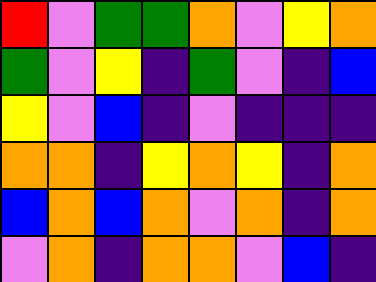[["red", "violet", "green", "green", "orange", "violet", "yellow", "orange"], ["green", "violet", "yellow", "indigo", "green", "violet", "indigo", "blue"], ["yellow", "violet", "blue", "indigo", "violet", "indigo", "indigo", "indigo"], ["orange", "orange", "indigo", "yellow", "orange", "yellow", "indigo", "orange"], ["blue", "orange", "blue", "orange", "violet", "orange", "indigo", "orange"], ["violet", "orange", "indigo", "orange", "orange", "violet", "blue", "indigo"]]